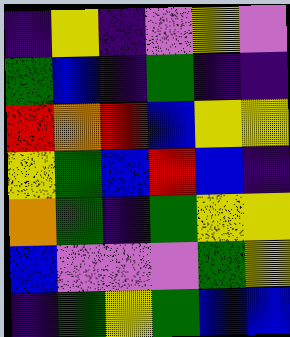[["indigo", "yellow", "indigo", "violet", "yellow", "violet"], ["green", "blue", "indigo", "green", "indigo", "indigo"], ["red", "orange", "red", "blue", "yellow", "yellow"], ["yellow", "green", "blue", "red", "blue", "indigo"], ["orange", "green", "indigo", "green", "yellow", "yellow"], ["blue", "violet", "violet", "violet", "green", "yellow"], ["indigo", "green", "yellow", "green", "blue", "blue"]]